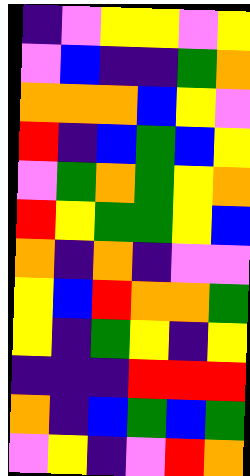[["indigo", "violet", "yellow", "yellow", "violet", "yellow"], ["violet", "blue", "indigo", "indigo", "green", "orange"], ["orange", "orange", "orange", "blue", "yellow", "violet"], ["red", "indigo", "blue", "green", "blue", "yellow"], ["violet", "green", "orange", "green", "yellow", "orange"], ["red", "yellow", "green", "green", "yellow", "blue"], ["orange", "indigo", "orange", "indigo", "violet", "violet"], ["yellow", "blue", "red", "orange", "orange", "green"], ["yellow", "indigo", "green", "yellow", "indigo", "yellow"], ["indigo", "indigo", "indigo", "red", "red", "red"], ["orange", "indigo", "blue", "green", "blue", "green"], ["violet", "yellow", "indigo", "violet", "red", "orange"]]